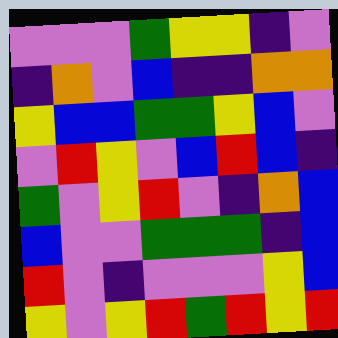[["violet", "violet", "violet", "green", "yellow", "yellow", "indigo", "violet"], ["indigo", "orange", "violet", "blue", "indigo", "indigo", "orange", "orange"], ["yellow", "blue", "blue", "green", "green", "yellow", "blue", "violet"], ["violet", "red", "yellow", "violet", "blue", "red", "blue", "indigo"], ["green", "violet", "yellow", "red", "violet", "indigo", "orange", "blue"], ["blue", "violet", "violet", "green", "green", "green", "indigo", "blue"], ["red", "violet", "indigo", "violet", "violet", "violet", "yellow", "blue"], ["yellow", "violet", "yellow", "red", "green", "red", "yellow", "red"]]